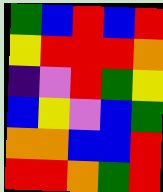[["green", "blue", "red", "blue", "red"], ["yellow", "red", "red", "red", "orange"], ["indigo", "violet", "red", "green", "yellow"], ["blue", "yellow", "violet", "blue", "green"], ["orange", "orange", "blue", "blue", "red"], ["red", "red", "orange", "green", "red"]]